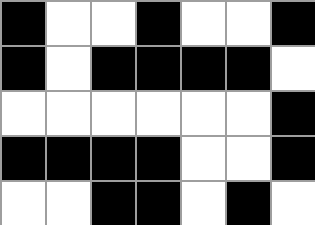[["black", "white", "white", "black", "white", "white", "black"], ["black", "white", "black", "black", "black", "black", "white"], ["white", "white", "white", "white", "white", "white", "black"], ["black", "black", "black", "black", "white", "white", "black"], ["white", "white", "black", "black", "white", "black", "white"]]